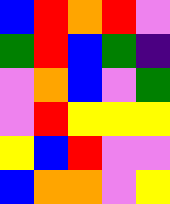[["blue", "red", "orange", "red", "violet"], ["green", "red", "blue", "green", "indigo"], ["violet", "orange", "blue", "violet", "green"], ["violet", "red", "yellow", "yellow", "yellow"], ["yellow", "blue", "red", "violet", "violet"], ["blue", "orange", "orange", "violet", "yellow"]]